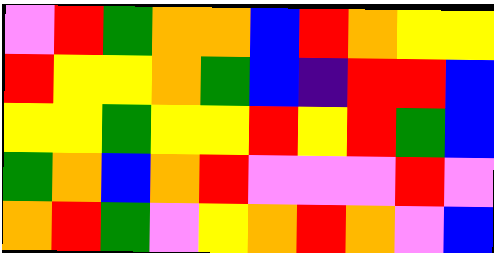[["violet", "red", "green", "orange", "orange", "blue", "red", "orange", "yellow", "yellow"], ["red", "yellow", "yellow", "orange", "green", "blue", "indigo", "red", "red", "blue"], ["yellow", "yellow", "green", "yellow", "yellow", "red", "yellow", "red", "green", "blue"], ["green", "orange", "blue", "orange", "red", "violet", "violet", "violet", "red", "violet"], ["orange", "red", "green", "violet", "yellow", "orange", "red", "orange", "violet", "blue"]]